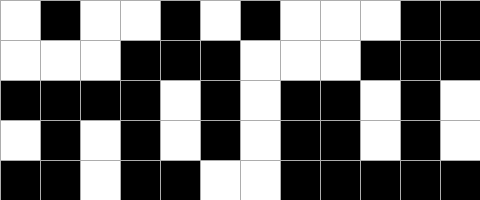[["white", "black", "white", "white", "black", "white", "black", "white", "white", "white", "black", "black"], ["white", "white", "white", "black", "black", "black", "white", "white", "white", "black", "black", "black"], ["black", "black", "black", "black", "white", "black", "white", "black", "black", "white", "black", "white"], ["white", "black", "white", "black", "white", "black", "white", "black", "black", "white", "black", "white"], ["black", "black", "white", "black", "black", "white", "white", "black", "black", "black", "black", "black"]]